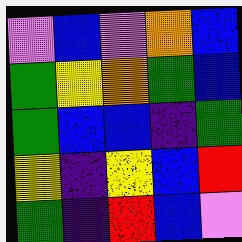[["violet", "blue", "violet", "orange", "blue"], ["green", "yellow", "orange", "green", "blue"], ["green", "blue", "blue", "indigo", "green"], ["yellow", "indigo", "yellow", "blue", "red"], ["green", "indigo", "red", "blue", "violet"]]